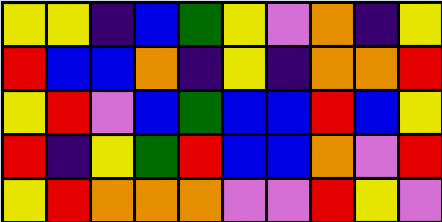[["yellow", "yellow", "indigo", "blue", "green", "yellow", "violet", "orange", "indigo", "yellow"], ["red", "blue", "blue", "orange", "indigo", "yellow", "indigo", "orange", "orange", "red"], ["yellow", "red", "violet", "blue", "green", "blue", "blue", "red", "blue", "yellow"], ["red", "indigo", "yellow", "green", "red", "blue", "blue", "orange", "violet", "red"], ["yellow", "red", "orange", "orange", "orange", "violet", "violet", "red", "yellow", "violet"]]